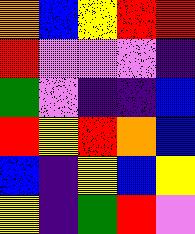[["orange", "blue", "yellow", "red", "red"], ["red", "violet", "violet", "violet", "indigo"], ["green", "violet", "indigo", "indigo", "blue"], ["red", "yellow", "red", "orange", "blue"], ["blue", "indigo", "yellow", "blue", "yellow"], ["yellow", "indigo", "green", "red", "violet"]]